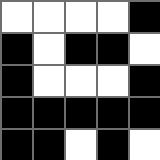[["white", "white", "white", "white", "black"], ["black", "white", "black", "black", "white"], ["black", "white", "white", "white", "black"], ["black", "black", "black", "black", "black"], ["black", "black", "white", "black", "white"]]